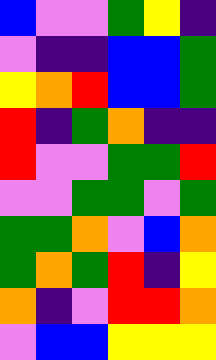[["blue", "violet", "violet", "green", "yellow", "indigo"], ["violet", "indigo", "indigo", "blue", "blue", "green"], ["yellow", "orange", "red", "blue", "blue", "green"], ["red", "indigo", "green", "orange", "indigo", "indigo"], ["red", "violet", "violet", "green", "green", "red"], ["violet", "violet", "green", "green", "violet", "green"], ["green", "green", "orange", "violet", "blue", "orange"], ["green", "orange", "green", "red", "indigo", "yellow"], ["orange", "indigo", "violet", "red", "red", "orange"], ["violet", "blue", "blue", "yellow", "yellow", "yellow"]]